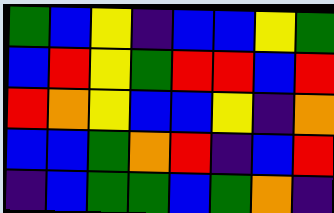[["green", "blue", "yellow", "indigo", "blue", "blue", "yellow", "green"], ["blue", "red", "yellow", "green", "red", "red", "blue", "red"], ["red", "orange", "yellow", "blue", "blue", "yellow", "indigo", "orange"], ["blue", "blue", "green", "orange", "red", "indigo", "blue", "red"], ["indigo", "blue", "green", "green", "blue", "green", "orange", "indigo"]]